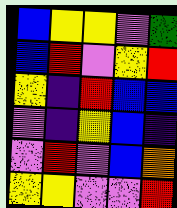[["blue", "yellow", "yellow", "violet", "green"], ["blue", "red", "violet", "yellow", "red"], ["yellow", "indigo", "red", "blue", "blue"], ["violet", "indigo", "yellow", "blue", "indigo"], ["violet", "red", "violet", "blue", "orange"], ["yellow", "yellow", "violet", "violet", "red"]]